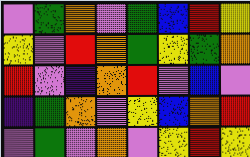[["violet", "green", "orange", "violet", "green", "blue", "red", "yellow"], ["yellow", "violet", "red", "orange", "green", "yellow", "green", "orange"], ["red", "violet", "indigo", "orange", "red", "violet", "blue", "violet"], ["indigo", "green", "orange", "violet", "yellow", "blue", "orange", "red"], ["violet", "green", "violet", "orange", "violet", "yellow", "red", "yellow"]]